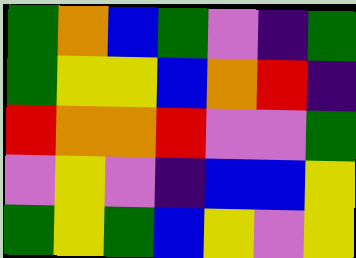[["green", "orange", "blue", "green", "violet", "indigo", "green"], ["green", "yellow", "yellow", "blue", "orange", "red", "indigo"], ["red", "orange", "orange", "red", "violet", "violet", "green"], ["violet", "yellow", "violet", "indigo", "blue", "blue", "yellow"], ["green", "yellow", "green", "blue", "yellow", "violet", "yellow"]]